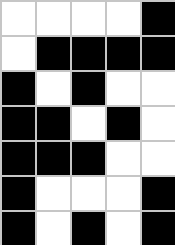[["white", "white", "white", "white", "black"], ["white", "black", "black", "black", "black"], ["black", "white", "black", "white", "white"], ["black", "black", "white", "black", "white"], ["black", "black", "black", "white", "white"], ["black", "white", "white", "white", "black"], ["black", "white", "black", "white", "black"]]